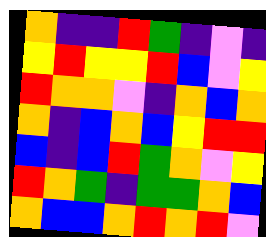[["orange", "indigo", "indigo", "red", "green", "indigo", "violet", "indigo"], ["yellow", "red", "yellow", "yellow", "red", "blue", "violet", "yellow"], ["red", "orange", "orange", "violet", "indigo", "orange", "blue", "orange"], ["orange", "indigo", "blue", "orange", "blue", "yellow", "red", "red"], ["blue", "indigo", "blue", "red", "green", "orange", "violet", "yellow"], ["red", "orange", "green", "indigo", "green", "green", "orange", "blue"], ["orange", "blue", "blue", "orange", "red", "orange", "red", "violet"]]